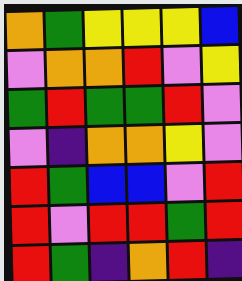[["orange", "green", "yellow", "yellow", "yellow", "blue"], ["violet", "orange", "orange", "red", "violet", "yellow"], ["green", "red", "green", "green", "red", "violet"], ["violet", "indigo", "orange", "orange", "yellow", "violet"], ["red", "green", "blue", "blue", "violet", "red"], ["red", "violet", "red", "red", "green", "red"], ["red", "green", "indigo", "orange", "red", "indigo"]]